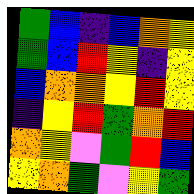[["green", "blue", "indigo", "blue", "orange", "yellow"], ["green", "blue", "red", "yellow", "indigo", "yellow"], ["blue", "orange", "orange", "yellow", "red", "yellow"], ["indigo", "yellow", "red", "green", "orange", "red"], ["orange", "yellow", "violet", "green", "red", "blue"], ["yellow", "orange", "green", "violet", "yellow", "green"]]